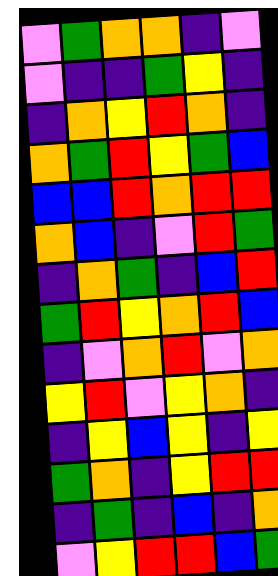[["violet", "green", "orange", "orange", "indigo", "violet"], ["violet", "indigo", "indigo", "green", "yellow", "indigo"], ["indigo", "orange", "yellow", "red", "orange", "indigo"], ["orange", "green", "red", "yellow", "green", "blue"], ["blue", "blue", "red", "orange", "red", "red"], ["orange", "blue", "indigo", "violet", "red", "green"], ["indigo", "orange", "green", "indigo", "blue", "red"], ["green", "red", "yellow", "orange", "red", "blue"], ["indigo", "violet", "orange", "red", "violet", "orange"], ["yellow", "red", "violet", "yellow", "orange", "indigo"], ["indigo", "yellow", "blue", "yellow", "indigo", "yellow"], ["green", "orange", "indigo", "yellow", "red", "red"], ["indigo", "green", "indigo", "blue", "indigo", "orange"], ["violet", "yellow", "red", "red", "blue", "green"]]